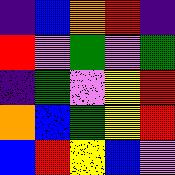[["indigo", "blue", "orange", "red", "indigo"], ["red", "violet", "green", "violet", "green"], ["indigo", "green", "violet", "yellow", "red"], ["orange", "blue", "green", "yellow", "red"], ["blue", "red", "yellow", "blue", "violet"]]